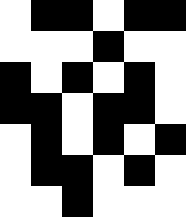[["white", "black", "black", "white", "black", "black"], ["white", "white", "white", "black", "white", "white"], ["black", "white", "black", "white", "black", "white"], ["black", "black", "white", "black", "black", "white"], ["white", "black", "white", "black", "white", "black"], ["white", "black", "black", "white", "black", "white"], ["white", "white", "black", "white", "white", "white"]]